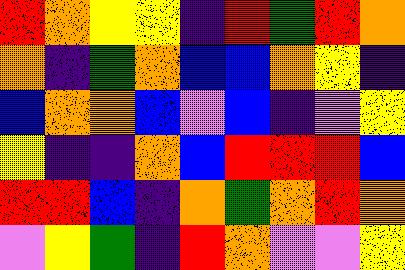[["red", "orange", "yellow", "yellow", "indigo", "red", "green", "red", "orange"], ["orange", "indigo", "green", "orange", "blue", "blue", "orange", "yellow", "indigo"], ["blue", "orange", "orange", "blue", "violet", "blue", "indigo", "violet", "yellow"], ["yellow", "indigo", "indigo", "orange", "blue", "red", "red", "red", "blue"], ["red", "red", "blue", "indigo", "orange", "green", "orange", "red", "orange"], ["violet", "yellow", "green", "indigo", "red", "orange", "violet", "violet", "yellow"]]